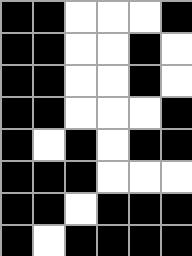[["black", "black", "white", "white", "white", "black"], ["black", "black", "white", "white", "black", "white"], ["black", "black", "white", "white", "black", "white"], ["black", "black", "white", "white", "white", "black"], ["black", "white", "black", "white", "black", "black"], ["black", "black", "black", "white", "white", "white"], ["black", "black", "white", "black", "black", "black"], ["black", "white", "black", "black", "black", "black"]]